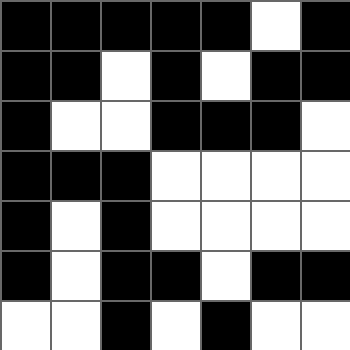[["black", "black", "black", "black", "black", "white", "black"], ["black", "black", "white", "black", "white", "black", "black"], ["black", "white", "white", "black", "black", "black", "white"], ["black", "black", "black", "white", "white", "white", "white"], ["black", "white", "black", "white", "white", "white", "white"], ["black", "white", "black", "black", "white", "black", "black"], ["white", "white", "black", "white", "black", "white", "white"]]